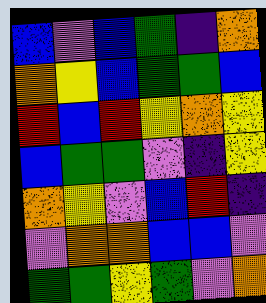[["blue", "violet", "blue", "green", "indigo", "orange"], ["orange", "yellow", "blue", "green", "green", "blue"], ["red", "blue", "red", "yellow", "orange", "yellow"], ["blue", "green", "green", "violet", "indigo", "yellow"], ["orange", "yellow", "violet", "blue", "red", "indigo"], ["violet", "orange", "orange", "blue", "blue", "violet"], ["green", "green", "yellow", "green", "violet", "orange"]]